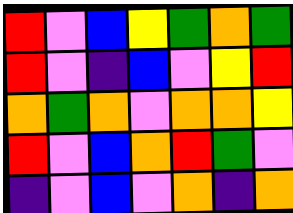[["red", "violet", "blue", "yellow", "green", "orange", "green"], ["red", "violet", "indigo", "blue", "violet", "yellow", "red"], ["orange", "green", "orange", "violet", "orange", "orange", "yellow"], ["red", "violet", "blue", "orange", "red", "green", "violet"], ["indigo", "violet", "blue", "violet", "orange", "indigo", "orange"]]